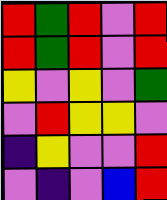[["red", "green", "red", "violet", "red"], ["red", "green", "red", "violet", "red"], ["yellow", "violet", "yellow", "violet", "green"], ["violet", "red", "yellow", "yellow", "violet"], ["indigo", "yellow", "violet", "violet", "red"], ["violet", "indigo", "violet", "blue", "red"]]